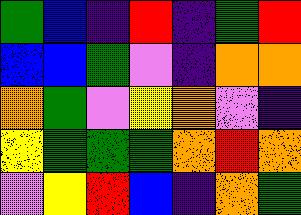[["green", "blue", "indigo", "red", "indigo", "green", "red"], ["blue", "blue", "green", "violet", "indigo", "orange", "orange"], ["orange", "green", "violet", "yellow", "orange", "violet", "indigo"], ["yellow", "green", "green", "green", "orange", "red", "orange"], ["violet", "yellow", "red", "blue", "indigo", "orange", "green"]]